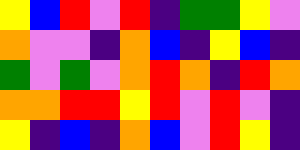[["yellow", "blue", "red", "violet", "red", "indigo", "green", "green", "yellow", "violet"], ["orange", "violet", "violet", "indigo", "orange", "blue", "indigo", "yellow", "blue", "indigo"], ["green", "violet", "green", "violet", "orange", "red", "orange", "indigo", "red", "orange"], ["orange", "orange", "red", "red", "yellow", "red", "violet", "red", "violet", "indigo"], ["yellow", "indigo", "blue", "indigo", "orange", "blue", "violet", "red", "yellow", "indigo"]]